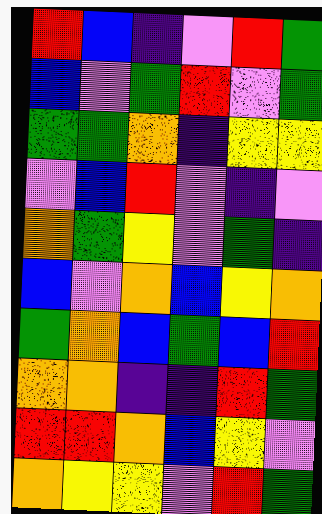[["red", "blue", "indigo", "violet", "red", "green"], ["blue", "violet", "green", "red", "violet", "green"], ["green", "green", "orange", "indigo", "yellow", "yellow"], ["violet", "blue", "red", "violet", "indigo", "violet"], ["orange", "green", "yellow", "violet", "green", "indigo"], ["blue", "violet", "orange", "blue", "yellow", "orange"], ["green", "orange", "blue", "green", "blue", "red"], ["orange", "orange", "indigo", "indigo", "red", "green"], ["red", "red", "orange", "blue", "yellow", "violet"], ["orange", "yellow", "yellow", "violet", "red", "green"]]